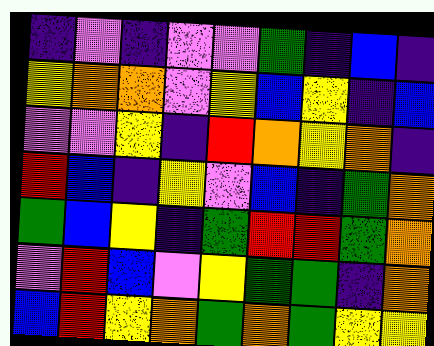[["indigo", "violet", "indigo", "violet", "violet", "green", "indigo", "blue", "indigo"], ["yellow", "orange", "orange", "violet", "yellow", "blue", "yellow", "indigo", "blue"], ["violet", "violet", "yellow", "indigo", "red", "orange", "yellow", "orange", "indigo"], ["red", "blue", "indigo", "yellow", "violet", "blue", "indigo", "green", "orange"], ["green", "blue", "yellow", "indigo", "green", "red", "red", "green", "orange"], ["violet", "red", "blue", "violet", "yellow", "green", "green", "indigo", "orange"], ["blue", "red", "yellow", "orange", "green", "orange", "green", "yellow", "yellow"]]